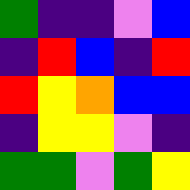[["green", "indigo", "indigo", "violet", "blue"], ["indigo", "red", "blue", "indigo", "red"], ["red", "yellow", "orange", "blue", "blue"], ["indigo", "yellow", "yellow", "violet", "indigo"], ["green", "green", "violet", "green", "yellow"]]